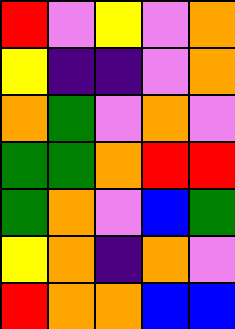[["red", "violet", "yellow", "violet", "orange"], ["yellow", "indigo", "indigo", "violet", "orange"], ["orange", "green", "violet", "orange", "violet"], ["green", "green", "orange", "red", "red"], ["green", "orange", "violet", "blue", "green"], ["yellow", "orange", "indigo", "orange", "violet"], ["red", "orange", "orange", "blue", "blue"]]